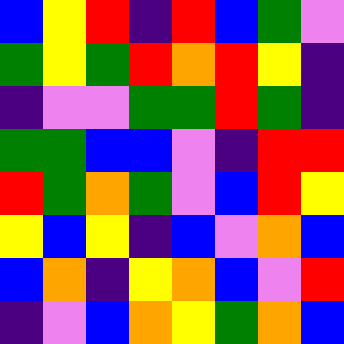[["blue", "yellow", "red", "indigo", "red", "blue", "green", "violet"], ["green", "yellow", "green", "red", "orange", "red", "yellow", "indigo"], ["indigo", "violet", "violet", "green", "green", "red", "green", "indigo"], ["green", "green", "blue", "blue", "violet", "indigo", "red", "red"], ["red", "green", "orange", "green", "violet", "blue", "red", "yellow"], ["yellow", "blue", "yellow", "indigo", "blue", "violet", "orange", "blue"], ["blue", "orange", "indigo", "yellow", "orange", "blue", "violet", "red"], ["indigo", "violet", "blue", "orange", "yellow", "green", "orange", "blue"]]